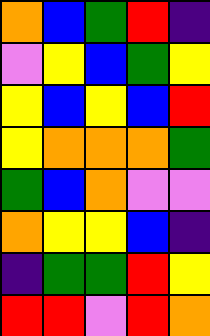[["orange", "blue", "green", "red", "indigo"], ["violet", "yellow", "blue", "green", "yellow"], ["yellow", "blue", "yellow", "blue", "red"], ["yellow", "orange", "orange", "orange", "green"], ["green", "blue", "orange", "violet", "violet"], ["orange", "yellow", "yellow", "blue", "indigo"], ["indigo", "green", "green", "red", "yellow"], ["red", "red", "violet", "red", "orange"]]